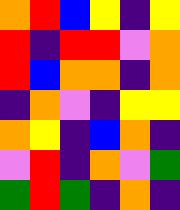[["orange", "red", "blue", "yellow", "indigo", "yellow"], ["red", "indigo", "red", "red", "violet", "orange"], ["red", "blue", "orange", "orange", "indigo", "orange"], ["indigo", "orange", "violet", "indigo", "yellow", "yellow"], ["orange", "yellow", "indigo", "blue", "orange", "indigo"], ["violet", "red", "indigo", "orange", "violet", "green"], ["green", "red", "green", "indigo", "orange", "indigo"]]